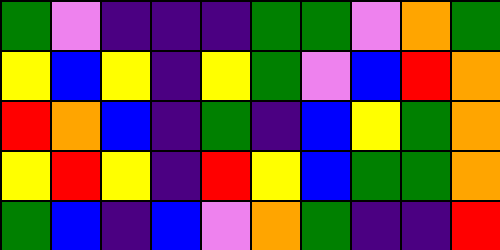[["green", "violet", "indigo", "indigo", "indigo", "green", "green", "violet", "orange", "green"], ["yellow", "blue", "yellow", "indigo", "yellow", "green", "violet", "blue", "red", "orange"], ["red", "orange", "blue", "indigo", "green", "indigo", "blue", "yellow", "green", "orange"], ["yellow", "red", "yellow", "indigo", "red", "yellow", "blue", "green", "green", "orange"], ["green", "blue", "indigo", "blue", "violet", "orange", "green", "indigo", "indigo", "red"]]